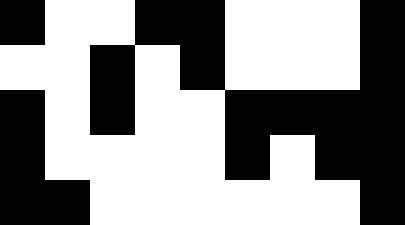[["black", "white", "white", "black", "black", "white", "white", "white", "black"], ["white", "white", "black", "white", "black", "white", "white", "white", "black"], ["black", "white", "black", "white", "white", "black", "black", "black", "black"], ["black", "white", "white", "white", "white", "black", "white", "black", "black"], ["black", "black", "white", "white", "white", "white", "white", "white", "black"]]